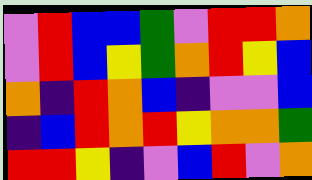[["violet", "red", "blue", "blue", "green", "violet", "red", "red", "orange"], ["violet", "red", "blue", "yellow", "green", "orange", "red", "yellow", "blue"], ["orange", "indigo", "red", "orange", "blue", "indigo", "violet", "violet", "blue"], ["indigo", "blue", "red", "orange", "red", "yellow", "orange", "orange", "green"], ["red", "red", "yellow", "indigo", "violet", "blue", "red", "violet", "orange"]]